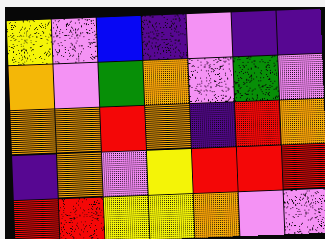[["yellow", "violet", "blue", "indigo", "violet", "indigo", "indigo"], ["orange", "violet", "green", "orange", "violet", "green", "violet"], ["orange", "orange", "red", "orange", "indigo", "red", "orange"], ["indigo", "orange", "violet", "yellow", "red", "red", "red"], ["red", "red", "yellow", "yellow", "orange", "violet", "violet"]]